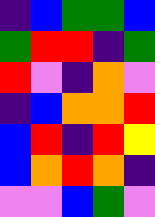[["indigo", "blue", "green", "green", "blue"], ["green", "red", "red", "indigo", "green"], ["red", "violet", "indigo", "orange", "violet"], ["indigo", "blue", "orange", "orange", "red"], ["blue", "red", "indigo", "red", "yellow"], ["blue", "orange", "red", "orange", "indigo"], ["violet", "violet", "blue", "green", "violet"]]